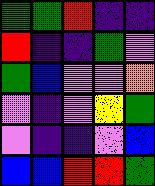[["green", "green", "red", "indigo", "indigo"], ["red", "indigo", "indigo", "green", "violet"], ["green", "blue", "violet", "violet", "orange"], ["violet", "indigo", "violet", "yellow", "green"], ["violet", "indigo", "indigo", "violet", "blue"], ["blue", "blue", "red", "red", "green"]]